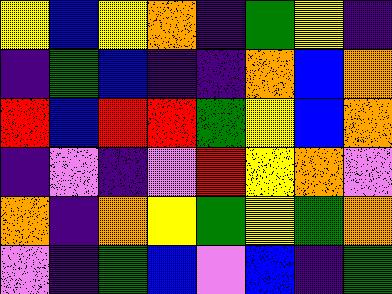[["yellow", "blue", "yellow", "orange", "indigo", "green", "yellow", "indigo"], ["indigo", "green", "blue", "indigo", "indigo", "orange", "blue", "orange"], ["red", "blue", "red", "red", "green", "yellow", "blue", "orange"], ["indigo", "violet", "indigo", "violet", "red", "yellow", "orange", "violet"], ["orange", "indigo", "orange", "yellow", "green", "yellow", "green", "orange"], ["violet", "indigo", "green", "blue", "violet", "blue", "indigo", "green"]]